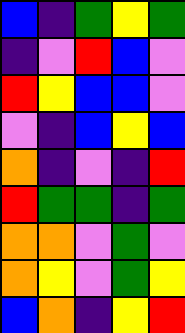[["blue", "indigo", "green", "yellow", "green"], ["indigo", "violet", "red", "blue", "violet"], ["red", "yellow", "blue", "blue", "violet"], ["violet", "indigo", "blue", "yellow", "blue"], ["orange", "indigo", "violet", "indigo", "red"], ["red", "green", "green", "indigo", "green"], ["orange", "orange", "violet", "green", "violet"], ["orange", "yellow", "violet", "green", "yellow"], ["blue", "orange", "indigo", "yellow", "red"]]